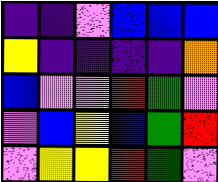[["indigo", "indigo", "violet", "blue", "blue", "blue"], ["yellow", "indigo", "indigo", "indigo", "indigo", "orange"], ["blue", "violet", "violet", "red", "green", "violet"], ["violet", "blue", "yellow", "blue", "green", "red"], ["violet", "yellow", "yellow", "red", "green", "violet"]]